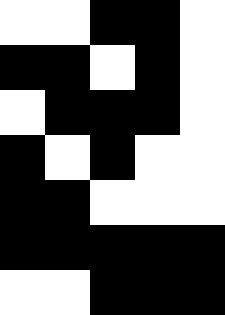[["white", "white", "black", "black", "white"], ["black", "black", "white", "black", "white"], ["white", "black", "black", "black", "white"], ["black", "white", "black", "white", "white"], ["black", "black", "white", "white", "white"], ["black", "black", "black", "black", "black"], ["white", "white", "black", "black", "black"]]